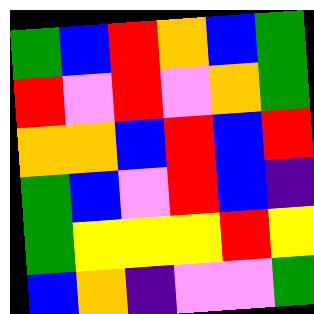[["green", "blue", "red", "orange", "blue", "green"], ["red", "violet", "red", "violet", "orange", "green"], ["orange", "orange", "blue", "red", "blue", "red"], ["green", "blue", "violet", "red", "blue", "indigo"], ["green", "yellow", "yellow", "yellow", "red", "yellow"], ["blue", "orange", "indigo", "violet", "violet", "green"]]